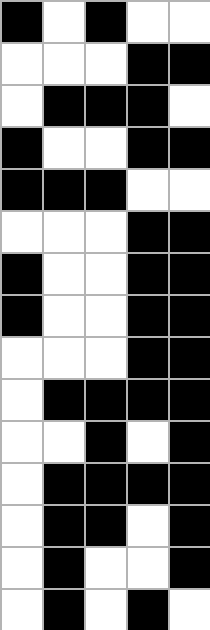[["black", "white", "black", "white", "white"], ["white", "white", "white", "black", "black"], ["white", "black", "black", "black", "white"], ["black", "white", "white", "black", "black"], ["black", "black", "black", "white", "white"], ["white", "white", "white", "black", "black"], ["black", "white", "white", "black", "black"], ["black", "white", "white", "black", "black"], ["white", "white", "white", "black", "black"], ["white", "black", "black", "black", "black"], ["white", "white", "black", "white", "black"], ["white", "black", "black", "black", "black"], ["white", "black", "black", "white", "black"], ["white", "black", "white", "white", "black"], ["white", "black", "white", "black", "white"]]